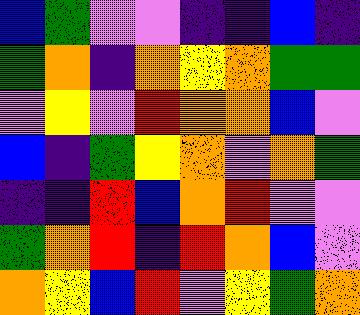[["blue", "green", "violet", "violet", "indigo", "indigo", "blue", "indigo"], ["green", "orange", "indigo", "orange", "yellow", "orange", "green", "green"], ["violet", "yellow", "violet", "red", "orange", "orange", "blue", "violet"], ["blue", "indigo", "green", "yellow", "orange", "violet", "orange", "green"], ["indigo", "indigo", "red", "blue", "orange", "red", "violet", "violet"], ["green", "orange", "red", "indigo", "red", "orange", "blue", "violet"], ["orange", "yellow", "blue", "red", "violet", "yellow", "green", "orange"]]